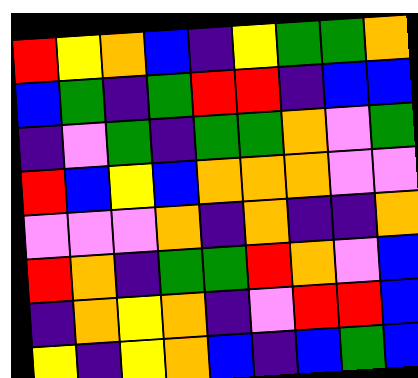[["red", "yellow", "orange", "blue", "indigo", "yellow", "green", "green", "orange"], ["blue", "green", "indigo", "green", "red", "red", "indigo", "blue", "blue"], ["indigo", "violet", "green", "indigo", "green", "green", "orange", "violet", "green"], ["red", "blue", "yellow", "blue", "orange", "orange", "orange", "violet", "violet"], ["violet", "violet", "violet", "orange", "indigo", "orange", "indigo", "indigo", "orange"], ["red", "orange", "indigo", "green", "green", "red", "orange", "violet", "blue"], ["indigo", "orange", "yellow", "orange", "indigo", "violet", "red", "red", "blue"], ["yellow", "indigo", "yellow", "orange", "blue", "indigo", "blue", "green", "blue"]]